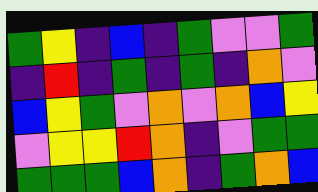[["green", "yellow", "indigo", "blue", "indigo", "green", "violet", "violet", "green"], ["indigo", "red", "indigo", "green", "indigo", "green", "indigo", "orange", "violet"], ["blue", "yellow", "green", "violet", "orange", "violet", "orange", "blue", "yellow"], ["violet", "yellow", "yellow", "red", "orange", "indigo", "violet", "green", "green"], ["green", "green", "green", "blue", "orange", "indigo", "green", "orange", "blue"]]